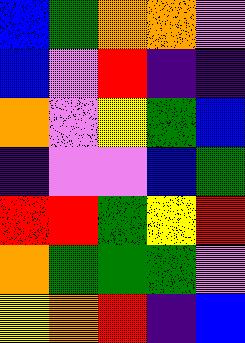[["blue", "green", "orange", "orange", "violet"], ["blue", "violet", "red", "indigo", "indigo"], ["orange", "violet", "yellow", "green", "blue"], ["indigo", "violet", "violet", "blue", "green"], ["red", "red", "green", "yellow", "red"], ["orange", "green", "green", "green", "violet"], ["yellow", "orange", "red", "indigo", "blue"]]